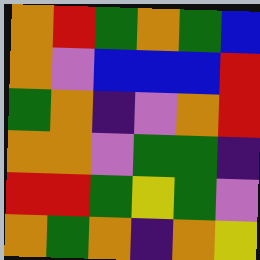[["orange", "red", "green", "orange", "green", "blue"], ["orange", "violet", "blue", "blue", "blue", "red"], ["green", "orange", "indigo", "violet", "orange", "red"], ["orange", "orange", "violet", "green", "green", "indigo"], ["red", "red", "green", "yellow", "green", "violet"], ["orange", "green", "orange", "indigo", "orange", "yellow"]]